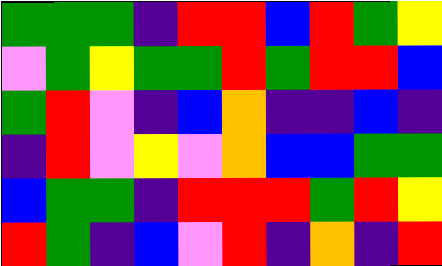[["green", "green", "green", "indigo", "red", "red", "blue", "red", "green", "yellow"], ["violet", "green", "yellow", "green", "green", "red", "green", "red", "red", "blue"], ["green", "red", "violet", "indigo", "blue", "orange", "indigo", "indigo", "blue", "indigo"], ["indigo", "red", "violet", "yellow", "violet", "orange", "blue", "blue", "green", "green"], ["blue", "green", "green", "indigo", "red", "red", "red", "green", "red", "yellow"], ["red", "green", "indigo", "blue", "violet", "red", "indigo", "orange", "indigo", "red"]]